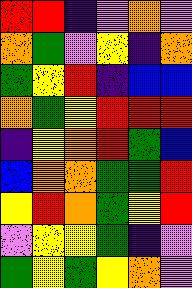[["red", "red", "indigo", "violet", "orange", "violet"], ["orange", "green", "violet", "yellow", "indigo", "orange"], ["green", "yellow", "red", "indigo", "blue", "blue"], ["orange", "green", "yellow", "red", "red", "red"], ["indigo", "yellow", "orange", "red", "green", "blue"], ["blue", "orange", "orange", "green", "green", "red"], ["yellow", "red", "orange", "green", "yellow", "red"], ["violet", "yellow", "yellow", "green", "indigo", "violet"], ["green", "yellow", "green", "yellow", "orange", "violet"]]